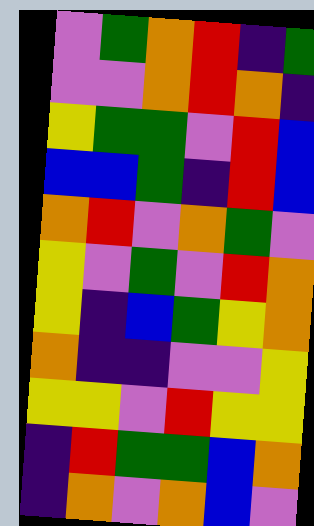[["violet", "green", "orange", "red", "indigo", "green"], ["violet", "violet", "orange", "red", "orange", "indigo"], ["yellow", "green", "green", "violet", "red", "blue"], ["blue", "blue", "green", "indigo", "red", "blue"], ["orange", "red", "violet", "orange", "green", "violet"], ["yellow", "violet", "green", "violet", "red", "orange"], ["yellow", "indigo", "blue", "green", "yellow", "orange"], ["orange", "indigo", "indigo", "violet", "violet", "yellow"], ["yellow", "yellow", "violet", "red", "yellow", "yellow"], ["indigo", "red", "green", "green", "blue", "orange"], ["indigo", "orange", "violet", "orange", "blue", "violet"]]